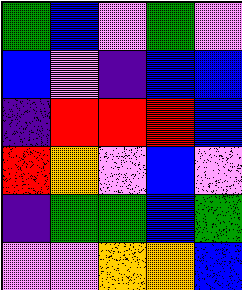[["green", "blue", "violet", "green", "violet"], ["blue", "violet", "indigo", "blue", "blue"], ["indigo", "red", "red", "red", "blue"], ["red", "orange", "violet", "blue", "violet"], ["indigo", "green", "green", "blue", "green"], ["violet", "violet", "orange", "orange", "blue"]]